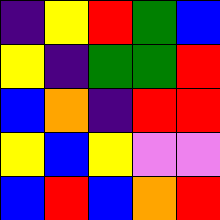[["indigo", "yellow", "red", "green", "blue"], ["yellow", "indigo", "green", "green", "red"], ["blue", "orange", "indigo", "red", "red"], ["yellow", "blue", "yellow", "violet", "violet"], ["blue", "red", "blue", "orange", "red"]]